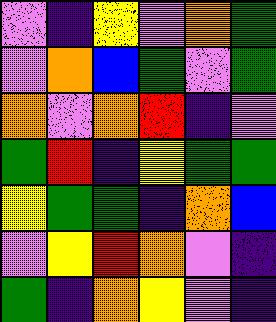[["violet", "indigo", "yellow", "violet", "orange", "green"], ["violet", "orange", "blue", "green", "violet", "green"], ["orange", "violet", "orange", "red", "indigo", "violet"], ["green", "red", "indigo", "yellow", "green", "green"], ["yellow", "green", "green", "indigo", "orange", "blue"], ["violet", "yellow", "red", "orange", "violet", "indigo"], ["green", "indigo", "orange", "yellow", "violet", "indigo"]]